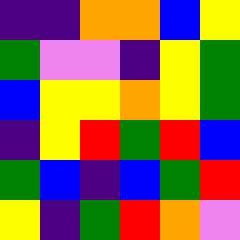[["indigo", "indigo", "orange", "orange", "blue", "yellow"], ["green", "violet", "violet", "indigo", "yellow", "green"], ["blue", "yellow", "yellow", "orange", "yellow", "green"], ["indigo", "yellow", "red", "green", "red", "blue"], ["green", "blue", "indigo", "blue", "green", "red"], ["yellow", "indigo", "green", "red", "orange", "violet"]]